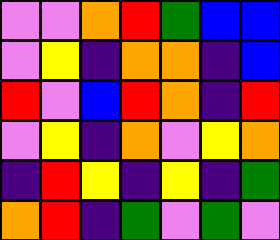[["violet", "violet", "orange", "red", "green", "blue", "blue"], ["violet", "yellow", "indigo", "orange", "orange", "indigo", "blue"], ["red", "violet", "blue", "red", "orange", "indigo", "red"], ["violet", "yellow", "indigo", "orange", "violet", "yellow", "orange"], ["indigo", "red", "yellow", "indigo", "yellow", "indigo", "green"], ["orange", "red", "indigo", "green", "violet", "green", "violet"]]